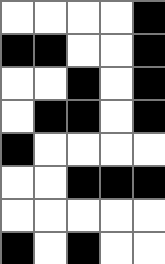[["white", "white", "white", "white", "black"], ["black", "black", "white", "white", "black"], ["white", "white", "black", "white", "black"], ["white", "black", "black", "white", "black"], ["black", "white", "white", "white", "white"], ["white", "white", "black", "black", "black"], ["white", "white", "white", "white", "white"], ["black", "white", "black", "white", "white"]]